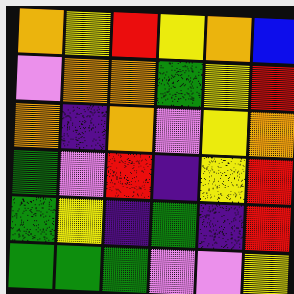[["orange", "yellow", "red", "yellow", "orange", "blue"], ["violet", "orange", "orange", "green", "yellow", "red"], ["orange", "indigo", "orange", "violet", "yellow", "orange"], ["green", "violet", "red", "indigo", "yellow", "red"], ["green", "yellow", "indigo", "green", "indigo", "red"], ["green", "green", "green", "violet", "violet", "yellow"]]